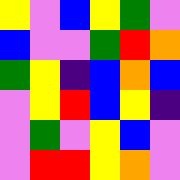[["yellow", "violet", "blue", "yellow", "green", "violet"], ["blue", "violet", "violet", "green", "red", "orange"], ["green", "yellow", "indigo", "blue", "orange", "blue"], ["violet", "yellow", "red", "blue", "yellow", "indigo"], ["violet", "green", "violet", "yellow", "blue", "violet"], ["violet", "red", "red", "yellow", "orange", "violet"]]